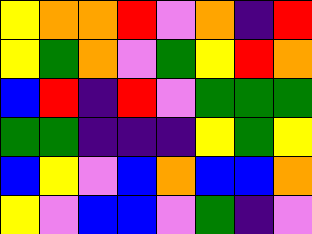[["yellow", "orange", "orange", "red", "violet", "orange", "indigo", "red"], ["yellow", "green", "orange", "violet", "green", "yellow", "red", "orange"], ["blue", "red", "indigo", "red", "violet", "green", "green", "green"], ["green", "green", "indigo", "indigo", "indigo", "yellow", "green", "yellow"], ["blue", "yellow", "violet", "blue", "orange", "blue", "blue", "orange"], ["yellow", "violet", "blue", "blue", "violet", "green", "indigo", "violet"]]